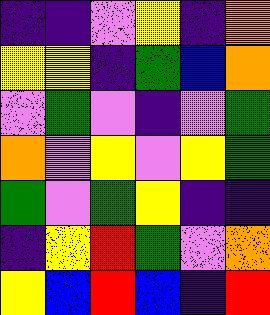[["indigo", "indigo", "violet", "yellow", "indigo", "orange"], ["yellow", "yellow", "indigo", "green", "blue", "orange"], ["violet", "green", "violet", "indigo", "violet", "green"], ["orange", "violet", "yellow", "violet", "yellow", "green"], ["green", "violet", "green", "yellow", "indigo", "indigo"], ["indigo", "yellow", "red", "green", "violet", "orange"], ["yellow", "blue", "red", "blue", "indigo", "red"]]